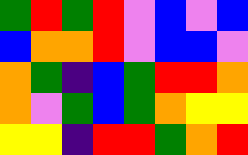[["green", "red", "green", "red", "violet", "blue", "violet", "blue"], ["blue", "orange", "orange", "red", "violet", "blue", "blue", "violet"], ["orange", "green", "indigo", "blue", "green", "red", "red", "orange"], ["orange", "violet", "green", "blue", "green", "orange", "yellow", "yellow"], ["yellow", "yellow", "indigo", "red", "red", "green", "orange", "red"]]